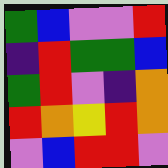[["green", "blue", "violet", "violet", "red"], ["indigo", "red", "green", "green", "blue"], ["green", "red", "violet", "indigo", "orange"], ["red", "orange", "yellow", "red", "orange"], ["violet", "blue", "red", "red", "violet"]]